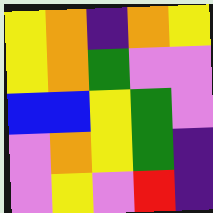[["yellow", "orange", "indigo", "orange", "yellow"], ["yellow", "orange", "green", "violet", "violet"], ["blue", "blue", "yellow", "green", "violet"], ["violet", "orange", "yellow", "green", "indigo"], ["violet", "yellow", "violet", "red", "indigo"]]